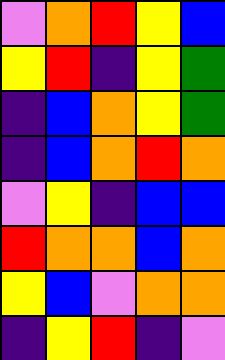[["violet", "orange", "red", "yellow", "blue"], ["yellow", "red", "indigo", "yellow", "green"], ["indigo", "blue", "orange", "yellow", "green"], ["indigo", "blue", "orange", "red", "orange"], ["violet", "yellow", "indigo", "blue", "blue"], ["red", "orange", "orange", "blue", "orange"], ["yellow", "blue", "violet", "orange", "orange"], ["indigo", "yellow", "red", "indigo", "violet"]]